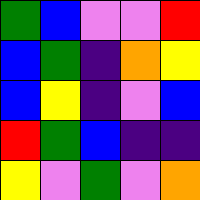[["green", "blue", "violet", "violet", "red"], ["blue", "green", "indigo", "orange", "yellow"], ["blue", "yellow", "indigo", "violet", "blue"], ["red", "green", "blue", "indigo", "indigo"], ["yellow", "violet", "green", "violet", "orange"]]